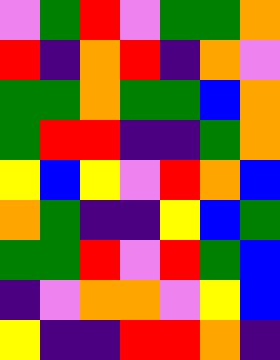[["violet", "green", "red", "violet", "green", "green", "orange"], ["red", "indigo", "orange", "red", "indigo", "orange", "violet"], ["green", "green", "orange", "green", "green", "blue", "orange"], ["green", "red", "red", "indigo", "indigo", "green", "orange"], ["yellow", "blue", "yellow", "violet", "red", "orange", "blue"], ["orange", "green", "indigo", "indigo", "yellow", "blue", "green"], ["green", "green", "red", "violet", "red", "green", "blue"], ["indigo", "violet", "orange", "orange", "violet", "yellow", "blue"], ["yellow", "indigo", "indigo", "red", "red", "orange", "indigo"]]